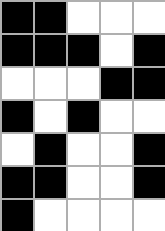[["black", "black", "white", "white", "white"], ["black", "black", "black", "white", "black"], ["white", "white", "white", "black", "black"], ["black", "white", "black", "white", "white"], ["white", "black", "white", "white", "black"], ["black", "black", "white", "white", "black"], ["black", "white", "white", "white", "white"]]